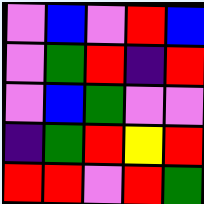[["violet", "blue", "violet", "red", "blue"], ["violet", "green", "red", "indigo", "red"], ["violet", "blue", "green", "violet", "violet"], ["indigo", "green", "red", "yellow", "red"], ["red", "red", "violet", "red", "green"]]